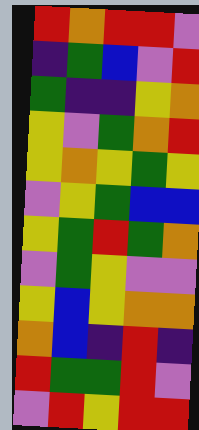[["red", "orange", "red", "red", "violet"], ["indigo", "green", "blue", "violet", "red"], ["green", "indigo", "indigo", "yellow", "orange"], ["yellow", "violet", "green", "orange", "red"], ["yellow", "orange", "yellow", "green", "yellow"], ["violet", "yellow", "green", "blue", "blue"], ["yellow", "green", "red", "green", "orange"], ["violet", "green", "yellow", "violet", "violet"], ["yellow", "blue", "yellow", "orange", "orange"], ["orange", "blue", "indigo", "red", "indigo"], ["red", "green", "green", "red", "violet"], ["violet", "red", "yellow", "red", "red"]]